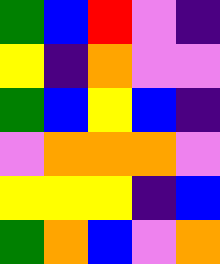[["green", "blue", "red", "violet", "indigo"], ["yellow", "indigo", "orange", "violet", "violet"], ["green", "blue", "yellow", "blue", "indigo"], ["violet", "orange", "orange", "orange", "violet"], ["yellow", "yellow", "yellow", "indigo", "blue"], ["green", "orange", "blue", "violet", "orange"]]